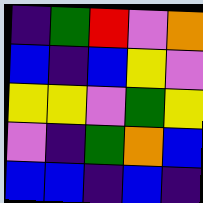[["indigo", "green", "red", "violet", "orange"], ["blue", "indigo", "blue", "yellow", "violet"], ["yellow", "yellow", "violet", "green", "yellow"], ["violet", "indigo", "green", "orange", "blue"], ["blue", "blue", "indigo", "blue", "indigo"]]